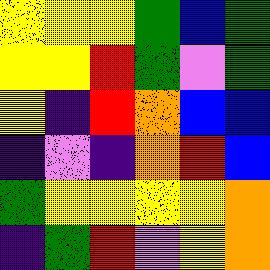[["yellow", "yellow", "yellow", "green", "blue", "green"], ["yellow", "yellow", "red", "green", "violet", "green"], ["yellow", "indigo", "red", "orange", "blue", "blue"], ["indigo", "violet", "indigo", "orange", "red", "blue"], ["green", "yellow", "yellow", "yellow", "yellow", "orange"], ["indigo", "green", "red", "violet", "yellow", "orange"]]